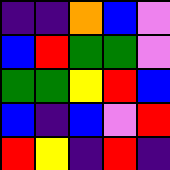[["indigo", "indigo", "orange", "blue", "violet"], ["blue", "red", "green", "green", "violet"], ["green", "green", "yellow", "red", "blue"], ["blue", "indigo", "blue", "violet", "red"], ["red", "yellow", "indigo", "red", "indigo"]]